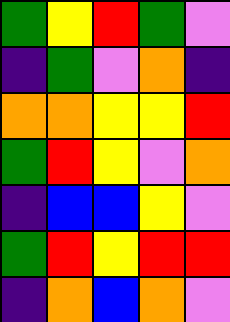[["green", "yellow", "red", "green", "violet"], ["indigo", "green", "violet", "orange", "indigo"], ["orange", "orange", "yellow", "yellow", "red"], ["green", "red", "yellow", "violet", "orange"], ["indigo", "blue", "blue", "yellow", "violet"], ["green", "red", "yellow", "red", "red"], ["indigo", "orange", "blue", "orange", "violet"]]